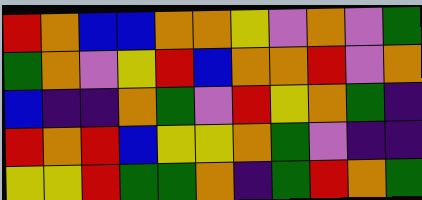[["red", "orange", "blue", "blue", "orange", "orange", "yellow", "violet", "orange", "violet", "green"], ["green", "orange", "violet", "yellow", "red", "blue", "orange", "orange", "red", "violet", "orange"], ["blue", "indigo", "indigo", "orange", "green", "violet", "red", "yellow", "orange", "green", "indigo"], ["red", "orange", "red", "blue", "yellow", "yellow", "orange", "green", "violet", "indigo", "indigo"], ["yellow", "yellow", "red", "green", "green", "orange", "indigo", "green", "red", "orange", "green"]]